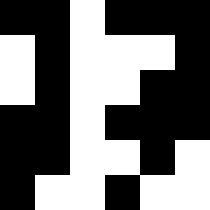[["black", "black", "white", "black", "black", "black"], ["white", "black", "white", "white", "white", "black"], ["white", "black", "white", "white", "black", "black"], ["black", "black", "white", "black", "black", "black"], ["black", "black", "white", "white", "black", "white"], ["black", "white", "white", "black", "white", "white"]]